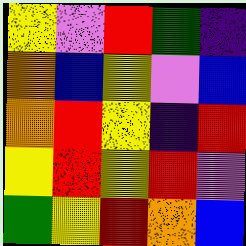[["yellow", "violet", "red", "green", "indigo"], ["orange", "blue", "yellow", "violet", "blue"], ["orange", "red", "yellow", "indigo", "red"], ["yellow", "red", "yellow", "red", "violet"], ["green", "yellow", "red", "orange", "blue"]]